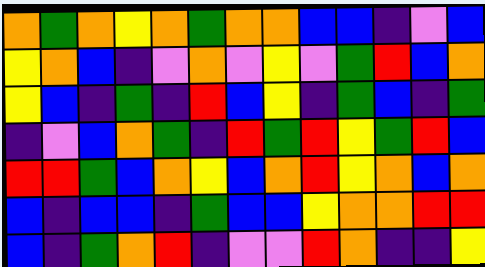[["orange", "green", "orange", "yellow", "orange", "green", "orange", "orange", "blue", "blue", "indigo", "violet", "blue"], ["yellow", "orange", "blue", "indigo", "violet", "orange", "violet", "yellow", "violet", "green", "red", "blue", "orange"], ["yellow", "blue", "indigo", "green", "indigo", "red", "blue", "yellow", "indigo", "green", "blue", "indigo", "green"], ["indigo", "violet", "blue", "orange", "green", "indigo", "red", "green", "red", "yellow", "green", "red", "blue"], ["red", "red", "green", "blue", "orange", "yellow", "blue", "orange", "red", "yellow", "orange", "blue", "orange"], ["blue", "indigo", "blue", "blue", "indigo", "green", "blue", "blue", "yellow", "orange", "orange", "red", "red"], ["blue", "indigo", "green", "orange", "red", "indigo", "violet", "violet", "red", "orange", "indigo", "indigo", "yellow"]]